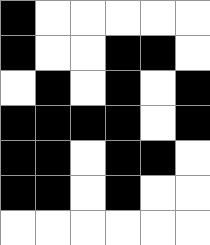[["black", "white", "white", "white", "white", "white"], ["black", "white", "white", "black", "black", "white"], ["white", "black", "white", "black", "white", "black"], ["black", "black", "black", "black", "white", "black"], ["black", "black", "white", "black", "black", "white"], ["black", "black", "white", "black", "white", "white"], ["white", "white", "white", "white", "white", "white"]]